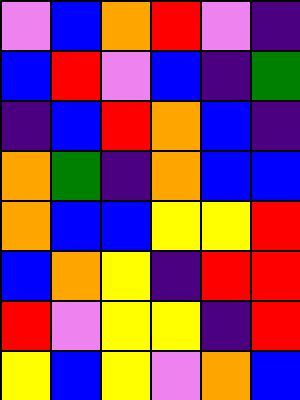[["violet", "blue", "orange", "red", "violet", "indigo"], ["blue", "red", "violet", "blue", "indigo", "green"], ["indigo", "blue", "red", "orange", "blue", "indigo"], ["orange", "green", "indigo", "orange", "blue", "blue"], ["orange", "blue", "blue", "yellow", "yellow", "red"], ["blue", "orange", "yellow", "indigo", "red", "red"], ["red", "violet", "yellow", "yellow", "indigo", "red"], ["yellow", "blue", "yellow", "violet", "orange", "blue"]]